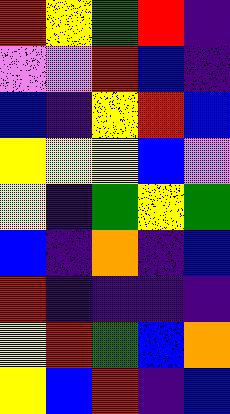[["red", "yellow", "green", "red", "indigo"], ["violet", "violet", "red", "blue", "indigo"], ["blue", "indigo", "yellow", "red", "blue"], ["yellow", "yellow", "yellow", "blue", "violet"], ["yellow", "indigo", "green", "yellow", "green"], ["blue", "indigo", "orange", "indigo", "blue"], ["red", "indigo", "indigo", "indigo", "indigo"], ["yellow", "red", "green", "blue", "orange"], ["yellow", "blue", "red", "indigo", "blue"]]